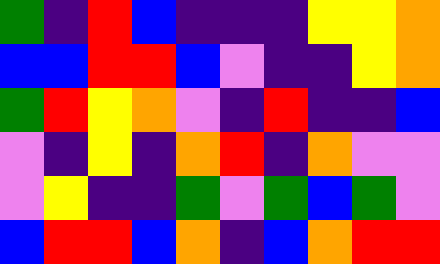[["green", "indigo", "red", "blue", "indigo", "indigo", "indigo", "yellow", "yellow", "orange"], ["blue", "blue", "red", "red", "blue", "violet", "indigo", "indigo", "yellow", "orange"], ["green", "red", "yellow", "orange", "violet", "indigo", "red", "indigo", "indigo", "blue"], ["violet", "indigo", "yellow", "indigo", "orange", "red", "indigo", "orange", "violet", "violet"], ["violet", "yellow", "indigo", "indigo", "green", "violet", "green", "blue", "green", "violet"], ["blue", "red", "red", "blue", "orange", "indigo", "blue", "orange", "red", "red"]]